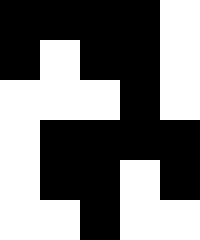[["black", "black", "black", "black", "white"], ["black", "white", "black", "black", "white"], ["white", "white", "white", "black", "white"], ["white", "black", "black", "black", "black"], ["white", "black", "black", "white", "black"], ["white", "white", "black", "white", "white"]]